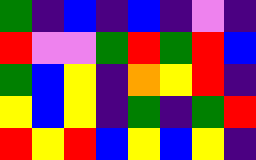[["green", "indigo", "blue", "indigo", "blue", "indigo", "violet", "indigo"], ["red", "violet", "violet", "green", "red", "green", "red", "blue"], ["green", "blue", "yellow", "indigo", "orange", "yellow", "red", "indigo"], ["yellow", "blue", "yellow", "indigo", "green", "indigo", "green", "red"], ["red", "yellow", "red", "blue", "yellow", "blue", "yellow", "indigo"]]